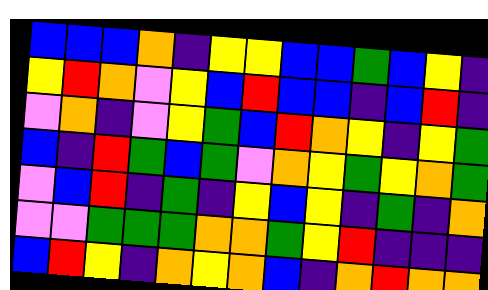[["blue", "blue", "blue", "orange", "indigo", "yellow", "yellow", "blue", "blue", "green", "blue", "yellow", "indigo"], ["yellow", "red", "orange", "violet", "yellow", "blue", "red", "blue", "blue", "indigo", "blue", "red", "indigo"], ["violet", "orange", "indigo", "violet", "yellow", "green", "blue", "red", "orange", "yellow", "indigo", "yellow", "green"], ["blue", "indigo", "red", "green", "blue", "green", "violet", "orange", "yellow", "green", "yellow", "orange", "green"], ["violet", "blue", "red", "indigo", "green", "indigo", "yellow", "blue", "yellow", "indigo", "green", "indigo", "orange"], ["violet", "violet", "green", "green", "green", "orange", "orange", "green", "yellow", "red", "indigo", "indigo", "indigo"], ["blue", "red", "yellow", "indigo", "orange", "yellow", "orange", "blue", "indigo", "orange", "red", "orange", "orange"]]